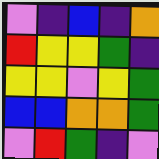[["violet", "indigo", "blue", "indigo", "orange"], ["red", "yellow", "yellow", "green", "indigo"], ["yellow", "yellow", "violet", "yellow", "green"], ["blue", "blue", "orange", "orange", "green"], ["violet", "red", "green", "indigo", "violet"]]